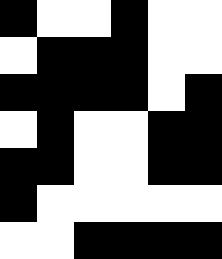[["black", "white", "white", "black", "white", "white"], ["white", "black", "black", "black", "white", "white"], ["black", "black", "black", "black", "white", "black"], ["white", "black", "white", "white", "black", "black"], ["black", "black", "white", "white", "black", "black"], ["black", "white", "white", "white", "white", "white"], ["white", "white", "black", "black", "black", "black"]]